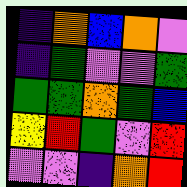[["indigo", "orange", "blue", "orange", "violet"], ["indigo", "green", "violet", "violet", "green"], ["green", "green", "orange", "green", "blue"], ["yellow", "red", "green", "violet", "red"], ["violet", "violet", "indigo", "orange", "red"]]